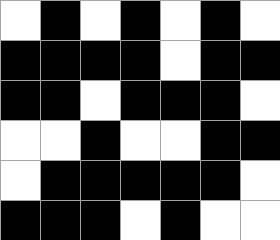[["white", "black", "white", "black", "white", "black", "white"], ["black", "black", "black", "black", "white", "black", "black"], ["black", "black", "white", "black", "black", "black", "white"], ["white", "white", "black", "white", "white", "black", "black"], ["white", "black", "black", "black", "black", "black", "white"], ["black", "black", "black", "white", "black", "white", "white"]]